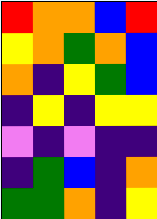[["red", "orange", "orange", "blue", "red"], ["yellow", "orange", "green", "orange", "blue"], ["orange", "indigo", "yellow", "green", "blue"], ["indigo", "yellow", "indigo", "yellow", "yellow"], ["violet", "indigo", "violet", "indigo", "indigo"], ["indigo", "green", "blue", "indigo", "orange"], ["green", "green", "orange", "indigo", "yellow"]]